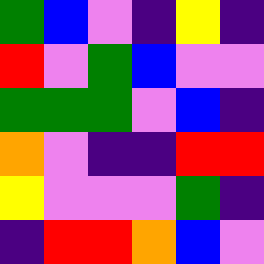[["green", "blue", "violet", "indigo", "yellow", "indigo"], ["red", "violet", "green", "blue", "violet", "violet"], ["green", "green", "green", "violet", "blue", "indigo"], ["orange", "violet", "indigo", "indigo", "red", "red"], ["yellow", "violet", "violet", "violet", "green", "indigo"], ["indigo", "red", "red", "orange", "blue", "violet"]]